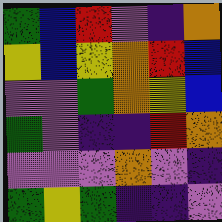[["green", "blue", "red", "violet", "indigo", "orange"], ["yellow", "blue", "yellow", "orange", "red", "blue"], ["violet", "violet", "green", "orange", "yellow", "blue"], ["green", "violet", "indigo", "indigo", "red", "orange"], ["violet", "violet", "violet", "orange", "violet", "indigo"], ["green", "yellow", "green", "indigo", "indigo", "violet"]]